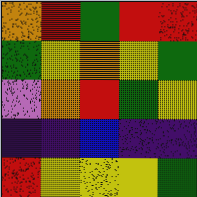[["orange", "red", "green", "red", "red"], ["green", "yellow", "orange", "yellow", "green"], ["violet", "orange", "red", "green", "yellow"], ["indigo", "indigo", "blue", "indigo", "indigo"], ["red", "yellow", "yellow", "yellow", "green"]]